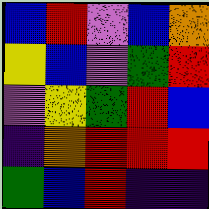[["blue", "red", "violet", "blue", "orange"], ["yellow", "blue", "violet", "green", "red"], ["violet", "yellow", "green", "red", "blue"], ["indigo", "orange", "red", "red", "red"], ["green", "blue", "red", "indigo", "indigo"]]